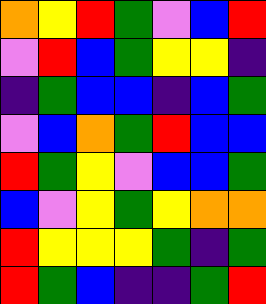[["orange", "yellow", "red", "green", "violet", "blue", "red"], ["violet", "red", "blue", "green", "yellow", "yellow", "indigo"], ["indigo", "green", "blue", "blue", "indigo", "blue", "green"], ["violet", "blue", "orange", "green", "red", "blue", "blue"], ["red", "green", "yellow", "violet", "blue", "blue", "green"], ["blue", "violet", "yellow", "green", "yellow", "orange", "orange"], ["red", "yellow", "yellow", "yellow", "green", "indigo", "green"], ["red", "green", "blue", "indigo", "indigo", "green", "red"]]